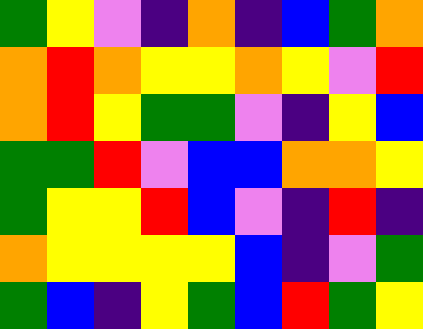[["green", "yellow", "violet", "indigo", "orange", "indigo", "blue", "green", "orange"], ["orange", "red", "orange", "yellow", "yellow", "orange", "yellow", "violet", "red"], ["orange", "red", "yellow", "green", "green", "violet", "indigo", "yellow", "blue"], ["green", "green", "red", "violet", "blue", "blue", "orange", "orange", "yellow"], ["green", "yellow", "yellow", "red", "blue", "violet", "indigo", "red", "indigo"], ["orange", "yellow", "yellow", "yellow", "yellow", "blue", "indigo", "violet", "green"], ["green", "blue", "indigo", "yellow", "green", "blue", "red", "green", "yellow"]]